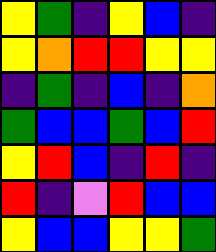[["yellow", "green", "indigo", "yellow", "blue", "indigo"], ["yellow", "orange", "red", "red", "yellow", "yellow"], ["indigo", "green", "indigo", "blue", "indigo", "orange"], ["green", "blue", "blue", "green", "blue", "red"], ["yellow", "red", "blue", "indigo", "red", "indigo"], ["red", "indigo", "violet", "red", "blue", "blue"], ["yellow", "blue", "blue", "yellow", "yellow", "green"]]